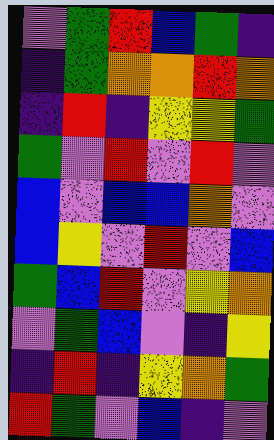[["violet", "green", "red", "blue", "green", "indigo"], ["indigo", "green", "orange", "orange", "red", "orange"], ["indigo", "red", "indigo", "yellow", "yellow", "green"], ["green", "violet", "red", "violet", "red", "violet"], ["blue", "violet", "blue", "blue", "orange", "violet"], ["blue", "yellow", "violet", "red", "violet", "blue"], ["green", "blue", "red", "violet", "yellow", "orange"], ["violet", "green", "blue", "violet", "indigo", "yellow"], ["indigo", "red", "indigo", "yellow", "orange", "green"], ["red", "green", "violet", "blue", "indigo", "violet"]]